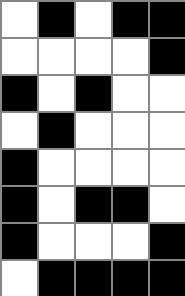[["white", "black", "white", "black", "black"], ["white", "white", "white", "white", "black"], ["black", "white", "black", "white", "white"], ["white", "black", "white", "white", "white"], ["black", "white", "white", "white", "white"], ["black", "white", "black", "black", "white"], ["black", "white", "white", "white", "black"], ["white", "black", "black", "black", "black"]]